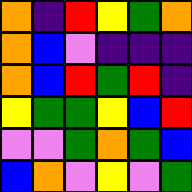[["orange", "indigo", "red", "yellow", "green", "orange"], ["orange", "blue", "violet", "indigo", "indigo", "indigo"], ["orange", "blue", "red", "green", "red", "indigo"], ["yellow", "green", "green", "yellow", "blue", "red"], ["violet", "violet", "green", "orange", "green", "blue"], ["blue", "orange", "violet", "yellow", "violet", "green"]]